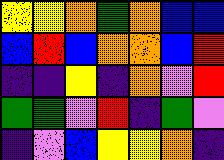[["yellow", "yellow", "orange", "green", "orange", "blue", "blue"], ["blue", "red", "blue", "orange", "orange", "blue", "red"], ["indigo", "indigo", "yellow", "indigo", "orange", "violet", "red"], ["green", "green", "violet", "red", "indigo", "green", "violet"], ["indigo", "violet", "blue", "yellow", "yellow", "orange", "indigo"]]